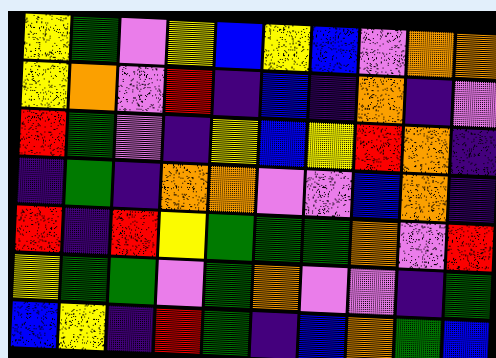[["yellow", "green", "violet", "yellow", "blue", "yellow", "blue", "violet", "orange", "orange"], ["yellow", "orange", "violet", "red", "indigo", "blue", "indigo", "orange", "indigo", "violet"], ["red", "green", "violet", "indigo", "yellow", "blue", "yellow", "red", "orange", "indigo"], ["indigo", "green", "indigo", "orange", "orange", "violet", "violet", "blue", "orange", "indigo"], ["red", "indigo", "red", "yellow", "green", "green", "green", "orange", "violet", "red"], ["yellow", "green", "green", "violet", "green", "orange", "violet", "violet", "indigo", "green"], ["blue", "yellow", "indigo", "red", "green", "indigo", "blue", "orange", "green", "blue"]]